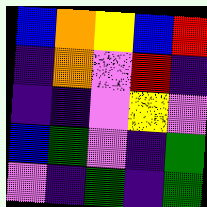[["blue", "orange", "yellow", "blue", "red"], ["indigo", "orange", "violet", "red", "indigo"], ["indigo", "indigo", "violet", "yellow", "violet"], ["blue", "green", "violet", "indigo", "green"], ["violet", "indigo", "green", "indigo", "green"]]